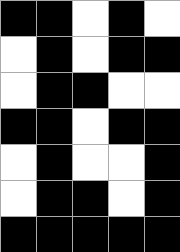[["black", "black", "white", "black", "white"], ["white", "black", "white", "black", "black"], ["white", "black", "black", "white", "white"], ["black", "black", "white", "black", "black"], ["white", "black", "white", "white", "black"], ["white", "black", "black", "white", "black"], ["black", "black", "black", "black", "black"]]